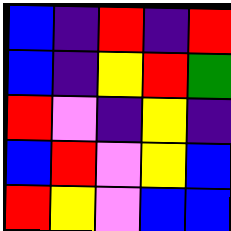[["blue", "indigo", "red", "indigo", "red"], ["blue", "indigo", "yellow", "red", "green"], ["red", "violet", "indigo", "yellow", "indigo"], ["blue", "red", "violet", "yellow", "blue"], ["red", "yellow", "violet", "blue", "blue"]]